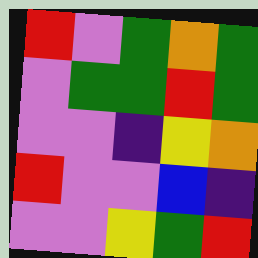[["red", "violet", "green", "orange", "green"], ["violet", "green", "green", "red", "green"], ["violet", "violet", "indigo", "yellow", "orange"], ["red", "violet", "violet", "blue", "indigo"], ["violet", "violet", "yellow", "green", "red"]]